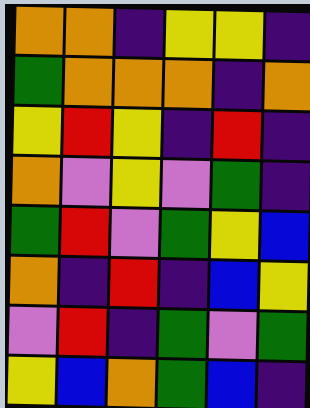[["orange", "orange", "indigo", "yellow", "yellow", "indigo"], ["green", "orange", "orange", "orange", "indigo", "orange"], ["yellow", "red", "yellow", "indigo", "red", "indigo"], ["orange", "violet", "yellow", "violet", "green", "indigo"], ["green", "red", "violet", "green", "yellow", "blue"], ["orange", "indigo", "red", "indigo", "blue", "yellow"], ["violet", "red", "indigo", "green", "violet", "green"], ["yellow", "blue", "orange", "green", "blue", "indigo"]]